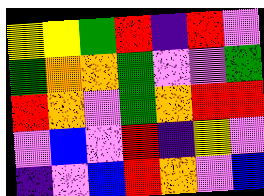[["yellow", "yellow", "green", "red", "indigo", "red", "violet"], ["green", "orange", "orange", "green", "violet", "violet", "green"], ["red", "orange", "violet", "green", "orange", "red", "red"], ["violet", "blue", "violet", "red", "indigo", "yellow", "violet"], ["indigo", "violet", "blue", "red", "orange", "violet", "blue"]]